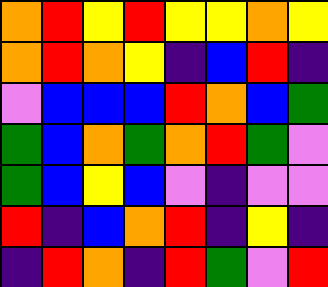[["orange", "red", "yellow", "red", "yellow", "yellow", "orange", "yellow"], ["orange", "red", "orange", "yellow", "indigo", "blue", "red", "indigo"], ["violet", "blue", "blue", "blue", "red", "orange", "blue", "green"], ["green", "blue", "orange", "green", "orange", "red", "green", "violet"], ["green", "blue", "yellow", "blue", "violet", "indigo", "violet", "violet"], ["red", "indigo", "blue", "orange", "red", "indigo", "yellow", "indigo"], ["indigo", "red", "orange", "indigo", "red", "green", "violet", "red"]]